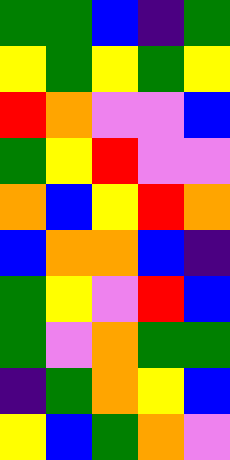[["green", "green", "blue", "indigo", "green"], ["yellow", "green", "yellow", "green", "yellow"], ["red", "orange", "violet", "violet", "blue"], ["green", "yellow", "red", "violet", "violet"], ["orange", "blue", "yellow", "red", "orange"], ["blue", "orange", "orange", "blue", "indigo"], ["green", "yellow", "violet", "red", "blue"], ["green", "violet", "orange", "green", "green"], ["indigo", "green", "orange", "yellow", "blue"], ["yellow", "blue", "green", "orange", "violet"]]